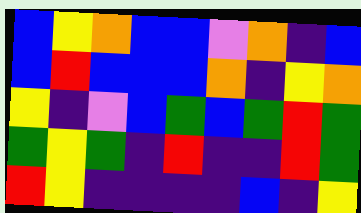[["blue", "yellow", "orange", "blue", "blue", "violet", "orange", "indigo", "blue"], ["blue", "red", "blue", "blue", "blue", "orange", "indigo", "yellow", "orange"], ["yellow", "indigo", "violet", "blue", "green", "blue", "green", "red", "green"], ["green", "yellow", "green", "indigo", "red", "indigo", "indigo", "red", "green"], ["red", "yellow", "indigo", "indigo", "indigo", "indigo", "blue", "indigo", "yellow"]]